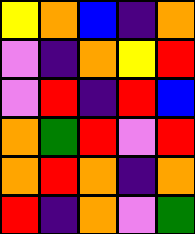[["yellow", "orange", "blue", "indigo", "orange"], ["violet", "indigo", "orange", "yellow", "red"], ["violet", "red", "indigo", "red", "blue"], ["orange", "green", "red", "violet", "red"], ["orange", "red", "orange", "indigo", "orange"], ["red", "indigo", "orange", "violet", "green"]]